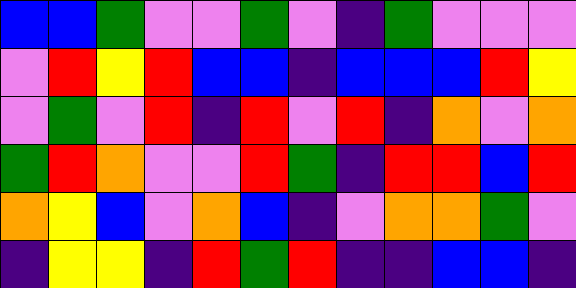[["blue", "blue", "green", "violet", "violet", "green", "violet", "indigo", "green", "violet", "violet", "violet"], ["violet", "red", "yellow", "red", "blue", "blue", "indigo", "blue", "blue", "blue", "red", "yellow"], ["violet", "green", "violet", "red", "indigo", "red", "violet", "red", "indigo", "orange", "violet", "orange"], ["green", "red", "orange", "violet", "violet", "red", "green", "indigo", "red", "red", "blue", "red"], ["orange", "yellow", "blue", "violet", "orange", "blue", "indigo", "violet", "orange", "orange", "green", "violet"], ["indigo", "yellow", "yellow", "indigo", "red", "green", "red", "indigo", "indigo", "blue", "blue", "indigo"]]